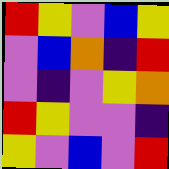[["red", "yellow", "violet", "blue", "yellow"], ["violet", "blue", "orange", "indigo", "red"], ["violet", "indigo", "violet", "yellow", "orange"], ["red", "yellow", "violet", "violet", "indigo"], ["yellow", "violet", "blue", "violet", "red"]]